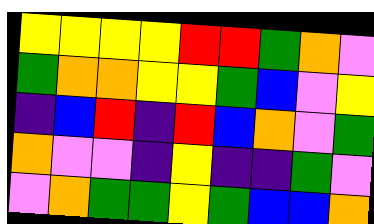[["yellow", "yellow", "yellow", "yellow", "red", "red", "green", "orange", "violet"], ["green", "orange", "orange", "yellow", "yellow", "green", "blue", "violet", "yellow"], ["indigo", "blue", "red", "indigo", "red", "blue", "orange", "violet", "green"], ["orange", "violet", "violet", "indigo", "yellow", "indigo", "indigo", "green", "violet"], ["violet", "orange", "green", "green", "yellow", "green", "blue", "blue", "orange"]]